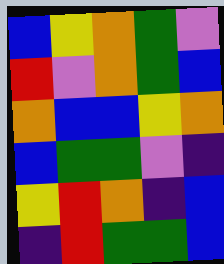[["blue", "yellow", "orange", "green", "violet"], ["red", "violet", "orange", "green", "blue"], ["orange", "blue", "blue", "yellow", "orange"], ["blue", "green", "green", "violet", "indigo"], ["yellow", "red", "orange", "indigo", "blue"], ["indigo", "red", "green", "green", "blue"]]